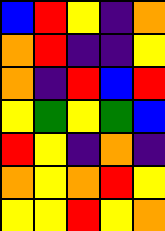[["blue", "red", "yellow", "indigo", "orange"], ["orange", "red", "indigo", "indigo", "yellow"], ["orange", "indigo", "red", "blue", "red"], ["yellow", "green", "yellow", "green", "blue"], ["red", "yellow", "indigo", "orange", "indigo"], ["orange", "yellow", "orange", "red", "yellow"], ["yellow", "yellow", "red", "yellow", "orange"]]